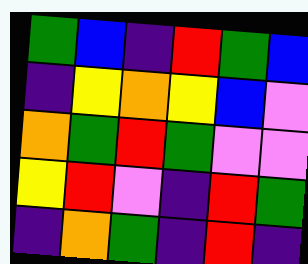[["green", "blue", "indigo", "red", "green", "blue"], ["indigo", "yellow", "orange", "yellow", "blue", "violet"], ["orange", "green", "red", "green", "violet", "violet"], ["yellow", "red", "violet", "indigo", "red", "green"], ["indigo", "orange", "green", "indigo", "red", "indigo"]]